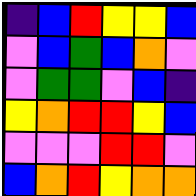[["indigo", "blue", "red", "yellow", "yellow", "blue"], ["violet", "blue", "green", "blue", "orange", "violet"], ["violet", "green", "green", "violet", "blue", "indigo"], ["yellow", "orange", "red", "red", "yellow", "blue"], ["violet", "violet", "violet", "red", "red", "violet"], ["blue", "orange", "red", "yellow", "orange", "orange"]]